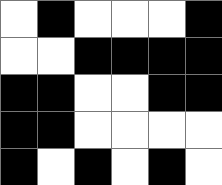[["white", "black", "white", "white", "white", "black"], ["white", "white", "black", "black", "black", "black"], ["black", "black", "white", "white", "black", "black"], ["black", "black", "white", "white", "white", "white"], ["black", "white", "black", "white", "black", "white"]]